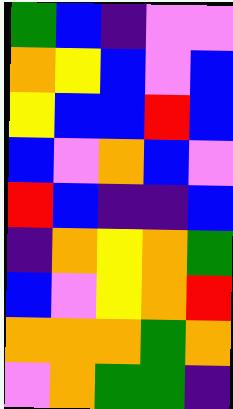[["green", "blue", "indigo", "violet", "violet"], ["orange", "yellow", "blue", "violet", "blue"], ["yellow", "blue", "blue", "red", "blue"], ["blue", "violet", "orange", "blue", "violet"], ["red", "blue", "indigo", "indigo", "blue"], ["indigo", "orange", "yellow", "orange", "green"], ["blue", "violet", "yellow", "orange", "red"], ["orange", "orange", "orange", "green", "orange"], ["violet", "orange", "green", "green", "indigo"]]